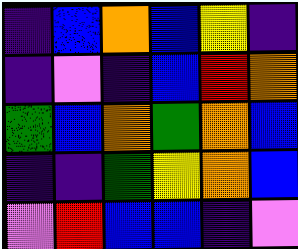[["indigo", "blue", "orange", "blue", "yellow", "indigo"], ["indigo", "violet", "indigo", "blue", "red", "orange"], ["green", "blue", "orange", "green", "orange", "blue"], ["indigo", "indigo", "green", "yellow", "orange", "blue"], ["violet", "red", "blue", "blue", "indigo", "violet"]]